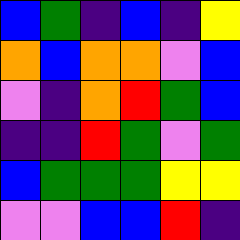[["blue", "green", "indigo", "blue", "indigo", "yellow"], ["orange", "blue", "orange", "orange", "violet", "blue"], ["violet", "indigo", "orange", "red", "green", "blue"], ["indigo", "indigo", "red", "green", "violet", "green"], ["blue", "green", "green", "green", "yellow", "yellow"], ["violet", "violet", "blue", "blue", "red", "indigo"]]